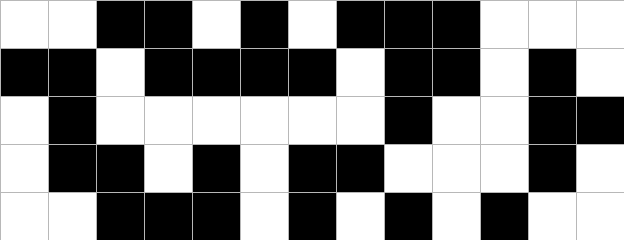[["white", "white", "black", "black", "white", "black", "white", "black", "black", "black", "white", "white", "white"], ["black", "black", "white", "black", "black", "black", "black", "white", "black", "black", "white", "black", "white"], ["white", "black", "white", "white", "white", "white", "white", "white", "black", "white", "white", "black", "black"], ["white", "black", "black", "white", "black", "white", "black", "black", "white", "white", "white", "black", "white"], ["white", "white", "black", "black", "black", "white", "black", "white", "black", "white", "black", "white", "white"]]